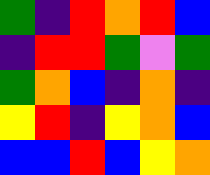[["green", "indigo", "red", "orange", "red", "blue"], ["indigo", "red", "red", "green", "violet", "green"], ["green", "orange", "blue", "indigo", "orange", "indigo"], ["yellow", "red", "indigo", "yellow", "orange", "blue"], ["blue", "blue", "red", "blue", "yellow", "orange"]]